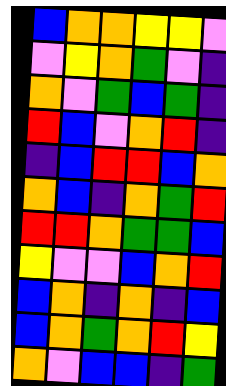[["blue", "orange", "orange", "yellow", "yellow", "violet"], ["violet", "yellow", "orange", "green", "violet", "indigo"], ["orange", "violet", "green", "blue", "green", "indigo"], ["red", "blue", "violet", "orange", "red", "indigo"], ["indigo", "blue", "red", "red", "blue", "orange"], ["orange", "blue", "indigo", "orange", "green", "red"], ["red", "red", "orange", "green", "green", "blue"], ["yellow", "violet", "violet", "blue", "orange", "red"], ["blue", "orange", "indigo", "orange", "indigo", "blue"], ["blue", "orange", "green", "orange", "red", "yellow"], ["orange", "violet", "blue", "blue", "indigo", "green"]]